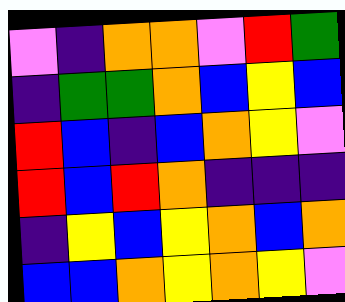[["violet", "indigo", "orange", "orange", "violet", "red", "green"], ["indigo", "green", "green", "orange", "blue", "yellow", "blue"], ["red", "blue", "indigo", "blue", "orange", "yellow", "violet"], ["red", "blue", "red", "orange", "indigo", "indigo", "indigo"], ["indigo", "yellow", "blue", "yellow", "orange", "blue", "orange"], ["blue", "blue", "orange", "yellow", "orange", "yellow", "violet"]]